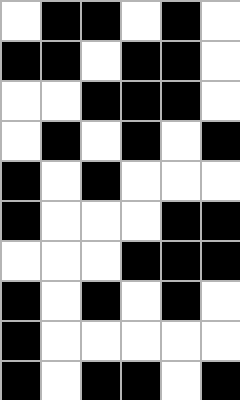[["white", "black", "black", "white", "black", "white"], ["black", "black", "white", "black", "black", "white"], ["white", "white", "black", "black", "black", "white"], ["white", "black", "white", "black", "white", "black"], ["black", "white", "black", "white", "white", "white"], ["black", "white", "white", "white", "black", "black"], ["white", "white", "white", "black", "black", "black"], ["black", "white", "black", "white", "black", "white"], ["black", "white", "white", "white", "white", "white"], ["black", "white", "black", "black", "white", "black"]]